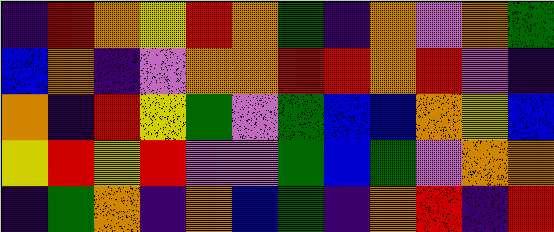[["indigo", "red", "orange", "yellow", "red", "orange", "green", "indigo", "orange", "violet", "orange", "green"], ["blue", "orange", "indigo", "violet", "orange", "orange", "red", "red", "orange", "red", "violet", "indigo"], ["orange", "indigo", "red", "yellow", "green", "violet", "green", "blue", "blue", "orange", "yellow", "blue"], ["yellow", "red", "yellow", "red", "violet", "violet", "green", "blue", "green", "violet", "orange", "orange"], ["indigo", "green", "orange", "indigo", "orange", "blue", "green", "indigo", "orange", "red", "indigo", "red"]]